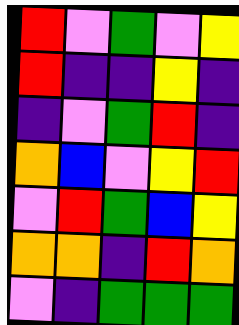[["red", "violet", "green", "violet", "yellow"], ["red", "indigo", "indigo", "yellow", "indigo"], ["indigo", "violet", "green", "red", "indigo"], ["orange", "blue", "violet", "yellow", "red"], ["violet", "red", "green", "blue", "yellow"], ["orange", "orange", "indigo", "red", "orange"], ["violet", "indigo", "green", "green", "green"]]